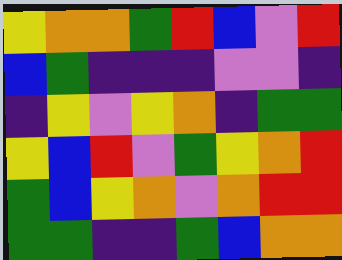[["yellow", "orange", "orange", "green", "red", "blue", "violet", "red"], ["blue", "green", "indigo", "indigo", "indigo", "violet", "violet", "indigo"], ["indigo", "yellow", "violet", "yellow", "orange", "indigo", "green", "green"], ["yellow", "blue", "red", "violet", "green", "yellow", "orange", "red"], ["green", "blue", "yellow", "orange", "violet", "orange", "red", "red"], ["green", "green", "indigo", "indigo", "green", "blue", "orange", "orange"]]